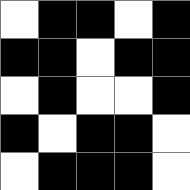[["white", "black", "black", "white", "black"], ["black", "black", "white", "black", "black"], ["white", "black", "white", "white", "black"], ["black", "white", "black", "black", "white"], ["white", "black", "black", "black", "white"]]